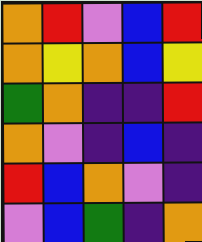[["orange", "red", "violet", "blue", "red"], ["orange", "yellow", "orange", "blue", "yellow"], ["green", "orange", "indigo", "indigo", "red"], ["orange", "violet", "indigo", "blue", "indigo"], ["red", "blue", "orange", "violet", "indigo"], ["violet", "blue", "green", "indigo", "orange"]]